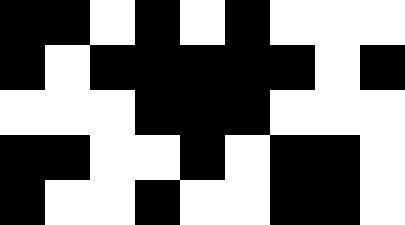[["black", "black", "white", "black", "white", "black", "white", "white", "white"], ["black", "white", "black", "black", "black", "black", "black", "white", "black"], ["white", "white", "white", "black", "black", "black", "white", "white", "white"], ["black", "black", "white", "white", "black", "white", "black", "black", "white"], ["black", "white", "white", "black", "white", "white", "black", "black", "white"]]